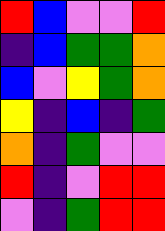[["red", "blue", "violet", "violet", "red"], ["indigo", "blue", "green", "green", "orange"], ["blue", "violet", "yellow", "green", "orange"], ["yellow", "indigo", "blue", "indigo", "green"], ["orange", "indigo", "green", "violet", "violet"], ["red", "indigo", "violet", "red", "red"], ["violet", "indigo", "green", "red", "red"]]